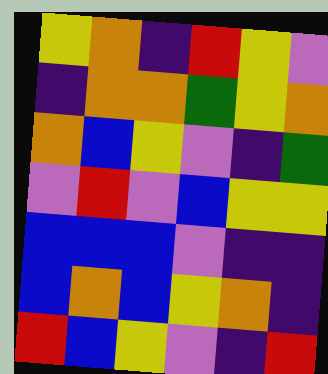[["yellow", "orange", "indigo", "red", "yellow", "violet"], ["indigo", "orange", "orange", "green", "yellow", "orange"], ["orange", "blue", "yellow", "violet", "indigo", "green"], ["violet", "red", "violet", "blue", "yellow", "yellow"], ["blue", "blue", "blue", "violet", "indigo", "indigo"], ["blue", "orange", "blue", "yellow", "orange", "indigo"], ["red", "blue", "yellow", "violet", "indigo", "red"]]